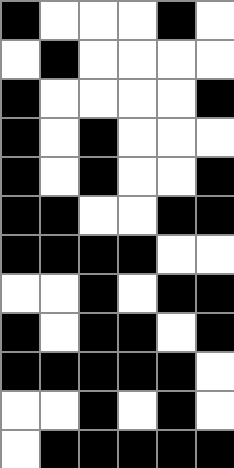[["black", "white", "white", "white", "black", "white"], ["white", "black", "white", "white", "white", "white"], ["black", "white", "white", "white", "white", "black"], ["black", "white", "black", "white", "white", "white"], ["black", "white", "black", "white", "white", "black"], ["black", "black", "white", "white", "black", "black"], ["black", "black", "black", "black", "white", "white"], ["white", "white", "black", "white", "black", "black"], ["black", "white", "black", "black", "white", "black"], ["black", "black", "black", "black", "black", "white"], ["white", "white", "black", "white", "black", "white"], ["white", "black", "black", "black", "black", "black"]]